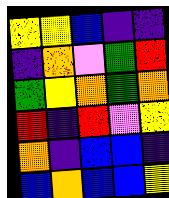[["yellow", "yellow", "blue", "indigo", "indigo"], ["indigo", "orange", "violet", "green", "red"], ["green", "yellow", "orange", "green", "orange"], ["red", "indigo", "red", "violet", "yellow"], ["orange", "indigo", "blue", "blue", "indigo"], ["blue", "orange", "blue", "blue", "yellow"]]